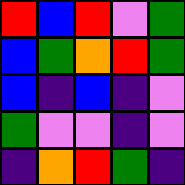[["red", "blue", "red", "violet", "green"], ["blue", "green", "orange", "red", "green"], ["blue", "indigo", "blue", "indigo", "violet"], ["green", "violet", "violet", "indigo", "violet"], ["indigo", "orange", "red", "green", "indigo"]]